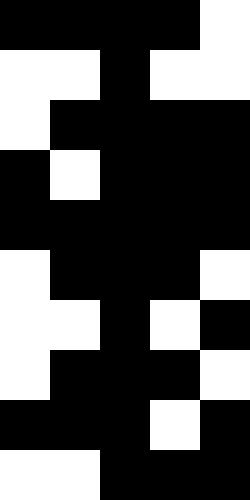[["black", "black", "black", "black", "white"], ["white", "white", "black", "white", "white"], ["white", "black", "black", "black", "black"], ["black", "white", "black", "black", "black"], ["black", "black", "black", "black", "black"], ["white", "black", "black", "black", "white"], ["white", "white", "black", "white", "black"], ["white", "black", "black", "black", "white"], ["black", "black", "black", "white", "black"], ["white", "white", "black", "black", "black"]]